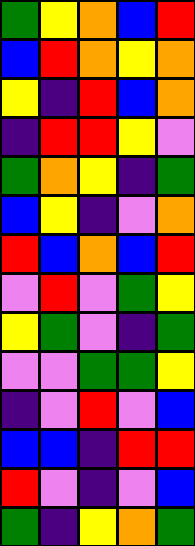[["green", "yellow", "orange", "blue", "red"], ["blue", "red", "orange", "yellow", "orange"], ["yellow", "indigo", "red", "blue", "orange"], ["indigo", "red", "red", "yellow", "violet"], ["green", "orange", "yellow", "indigo", "green"], ["blue", "yellow", "indigo", "violet", "orange"], ["red", "blue", "orange", "blue", "red"], ["violet", "red", "violet", "green", "yellow"], ["yellow", "green", "violet", "indigo", "green"], ["violet", "violet", "green", "green", "yellow"], ["indigo", "violet", "red", "violet", "blue"], ["blue", "blue", "indigo", "red", "red"], ["red", "violet", "indigo", "violet", "blue"], ["green", "indigo", "yellow", "orange", "green"]]